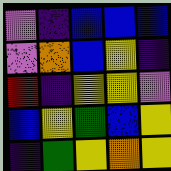[["violet", "indigo", "blue", "blue", "blue"], ["violet", "orange", "blue", "yellow", "indigo"], ["red", "indigo", "yellow", "yellow", "violet"], ["blue", "yellow", "green", "blue", "yellow"], ["indigo", "green", "yellow", "orange", "yellow"]]